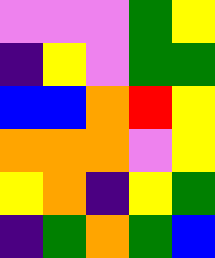[["violet", "violet", "violet", "green", "yellow"], ["indigo", "yellow", "violet", "green", "green"], ["blue", "blue", "orange", "red", "yellow"], ["orange", "orange", "orange", "violet", "yellow"], ["yellow", "orange", "indigo", "yellow", "green"], ["indigo", "green", "orange", "green", "blue"]]